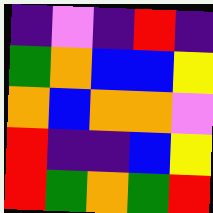[["indigo", "violet", "indigo", "red", "indigo"], ["green", "orange", "blue", "blue", "yellow"], ["orange", "blue", "orange", "orange", "violet"], ["red", "indigo", "indigo", "blue", "yellow"], ["red", "green", "orange", "green", "red"]]